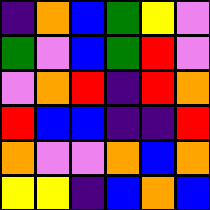[["indigo", "orange", "blue", "green", "yellow", "violet"], ["green", "violet", "blue", "green", "red", "violet"], ["violet", "orange", "red", "indigo", "red", "orange"], ["red", "blue", "blue", "indigo", "indigo", "red"], ["orange", "violet", "violet", "orange", "blue", "orange"], ["yellow", "yellow", "indigo", "blue", "orange", "blue"]]